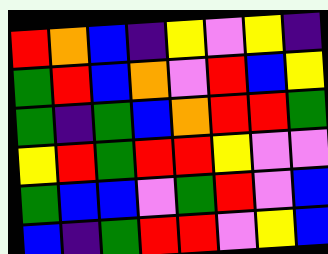[["red", "orange", "blue", "indigo", "yellow", "violet", "yellow", "indigo"], ["green", "red", "blue", "orange", "violet", "red", "blue", "yellow"], ["green", "indigo", "green", "blue", "orange", "red", "red", "green"], ["yellow", "red", "green", "red", "red", "yellow", "violet", "violet"], ["green", "blue", "blue", "violet", "green", "red", "violet", "blue"], ["blue", "indigo", "green", "red", "red", "violet", "yellow", "blue"]]